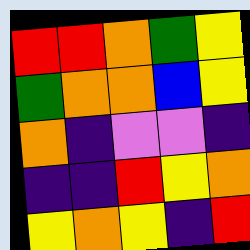[["red", "red", "orange", "green", "yellow"], ["green", "orange", "orange", "blue", "yellow"], ["orange", "indigo", "violet", "violet", "indigo"], ["indigo", "indigo", "red", "yellow", "orange"], ["yellow", "orange", "yellow", "indigo", "red"]]